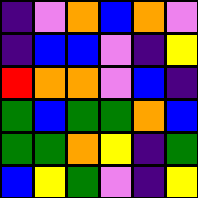[["indigo", "violet", "orange", "blue", "orange", "violet"], ["indigo", "blue", "blue", "violet", "indigo", "yellow"], ["red", "orange", "orange", "violet", "blue", "indigo"], ["green", "blue", "green", "green", "orange", "blue"], ["green", "green", "orange", "yellow", "indigo", "green"], ["blue", "yellow", "green", "violet", "indigo", "yellow"]]